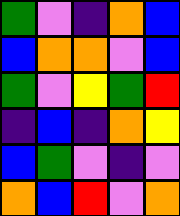[["green", "violet", "indigo", "orange", "blue"], ["blue", "orange", "orange", "violet", "blue"], ["green", "violet", "yellow", "green", "red"], ["indigo", "blue", "indigo", "orange", "yellow"], ["blue", "green", "violet", "indigo", "violet"], ["orange", "blue", "red", "violet", "orange"]]